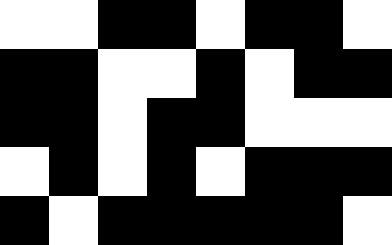[["white", "white", "black", "black", "white", "black", "black", "white"], ["black", "black", "white", "white", "black", "white", "black", "black"], ["black", "black", "white", "black", "black", "white", "white", "white"], ["white", "black", "white", "black", "white", "black", "black", "black"], ["black", "white", "black", "black", "black", "black", "black", "white"]]